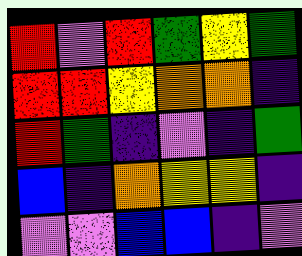[["red", "violet", "red", "green", "yellow", "green"], ["red", "red", "yellow", "orange", "orange", "indigo"], ["red", "green", "indigo", "violet", "indigo", "green"], ["blue", "indigo", "orange", "yellow", "yellow", "indigo"], ["violet", "violet", "blue", "blue", "indigo", "violet"]]